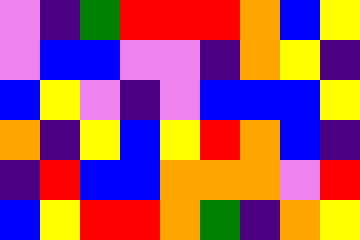[["violet", "indigo", "green", "red", "red", "red", "orange", "blue", "yellow"], ["violet", "blue", "blue", "violet", "violet", "indigo", "orange", "yellow", "indigo"], ["blue", "yellow", "violet", "indigo", "violet", "blue", "blue", "blue", "yellow"], ["orange", "indigo", "yellow", "blue", "yellow", "red", "orange", "blue", "indigo"], ["indigo", "red", "blue", "blue", "orange", "orange", "orange", "violet", "red"], ["blue", "yellow", "red", "red", "orange", "green", "indigo", "orange", "yellow"]]